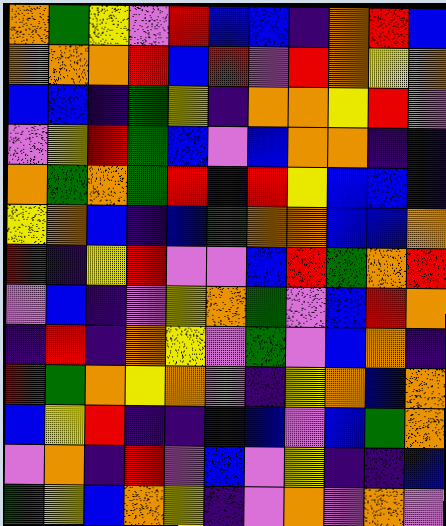[["orange", "green", "yellow", "violet", "red", "blue", "blue", "indigo", "orange", "red", "blue"], ["orange", "orange", "orange", "red", "blue", "red", "violet", "red", "orange", "yellow", "orange"], ["blue", "blue", "indigo", "green", "yellow", "indigo", "orange", "orange", "yellow", "red", "violet"], ["violet", "yellow", "red", "green", "blue", "violet", "blue", "orange", "orange", "indigo", "indigo"], ["orange", "green", "orange", "green", "red", "indigo", "red", "yellow", "blue", "blue", "indigo"], ["yellow", "orange", "blue", "indigo", "blue", "green", "orange", "orange", "blue", "blue", "orange"], ["red", "indigo", "yellow", "red", "violet", "violet", "blue", "red", "green", "orange", "red"], ["violet", "blue", "indigo", "violet", "yellow", "orange", "green", "violet", "blue", "red", "orange"], ["indigo", "red", "indigo", "orange", "yellow", "violet", "green", "violet", "blue", "orange", "indigo"], ["red", "green", "orange", "yellow", "orange", "violet", "indigo", "yellow", "orange", "blue", "orange"], ["blue", "yellow", "red", "indigo", "indigo", "indigo", "blue", "violet", "blue", "green", "orange"], ["violet", "orange", "indigo", "red", "violet", "blue", "violet", "yellow", "indigo", "indigo", "blue"], ["green", "yellow", "blue", "orange", "yellow", "indigo", "violet", "orange", "violet", "orange", "violet"]]